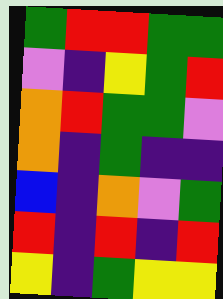[["green", "red", "red", "green", "green"], ["violet", "indigo", "yellow", "green", "red"], ["orange", "red", "green", "green", "violet"], ["orange", "indigo", "green", "indigo", "indigo"], ["blue", "indigo", "orange", "violet", "green"], ["red", "indigo", "red", "indigo", "red"], ["yellow", "indigo", "green", "yellow", "yellow"]]